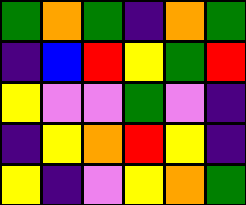[["green", "orange", "green", "indigo", "orange", "green"], ["indigo", "blue", "red", "yellow", "green", "red"], ["yellow", "violet", "violet", "green", "violet", "indigo"], ["indigo", "yellow", "orange", "red", "yellow", "indigo"], ["yellow", "indigo", "violet", "yellow", "orange", "green"]]